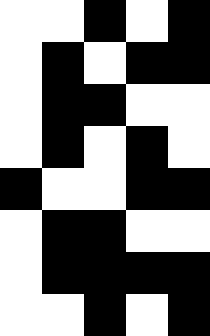[["white", "white", "black", "white", "black"], ["white", "black", "white", "black", "black"], ["white", "black", "black", "white", "white"], ["white", "black", "white", "black", "white"], ["black", "white", "white", "black", "black"], ["white", "black", "black", "white", "white"], ["white", "black", "black", "black", "black"], ["white", "white", "black", "white", "black"]]